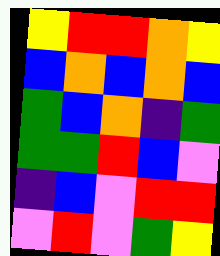[["yellow", "red", "red", "orange", "yellow"], ["blue", "orange", "blue", "orange", "blue"], ["green", "blue", "orange", "indigo", "green"], ["green", "green", "red", "blue", "violet"], ["indigo", "blue", "violet", "red", "red"], ["violet", "red", "violet", "green", "yellow"]]